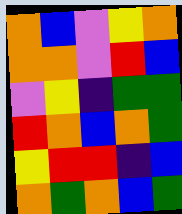[["orange", "blue", "violet", "yellow", "orange"], ["orange", "orange", "violet", "red", "blue"], ["violet", "yellow", "indigo", "green", "green"], ["red", "orange", "blue", "orange", "green"], ["yellow", "red", "red", "indigo", "blue"], ["orange", "green", "orange", "blue", "green"]]